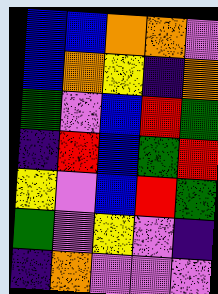[["blue", "blue", "orange", "orange", "violet"], ["blue", "orange", "yellow", "indigo", "orange"], ["green", "violet", "blue", "red", "green"], ["indigo", "red", "blue", "green", "red"], ["yellow", "violet", "blue", "red", "green"], ["green", "violet", "yellow", "violet", "indigo"], ["indigo", "orange", "violet", "violet", "violet"]]